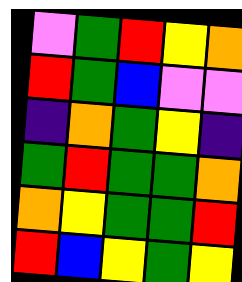[["violet", "green", "red", "yellow", "orange"], ["red", "green", "blue", "violet", "violet"], ["indigo", "orange", "green", "yellow", "indigo"], ["green", "red", "green", "green", "orange"], ["orange", "yellow", "green", "green", "red"], ["red", "blue", "yellow", "green", "yellow"]]